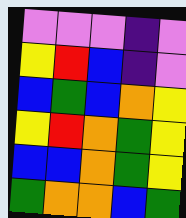[["violet", "violet", "violet", "indigo", "violet"], ["yellow", "red", "blue", "indigo", "violet"], ["blue", "green", "blue", "orange", "yellow"], ["yellow", "red", "orange", "green", "yellow"], ["blue", "blue", "orange", "green", "yellow"], ["green", "orange", "orange", "blue", "green"]]